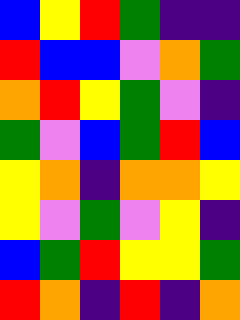[["blue", "yellow", "red", "green", "indigo", "indigo"], ["red", "blue", "blue", "violet", "orange", "green"], ["orange", "red", "yellow", "green", "violet", "indigo"], ["green", "violet", "blue", "green", "red", "blue"], ["yellow", "orange", "indigo", "orange", "orange", "yellow"], ["yellow", "violet", "green", "violet", "yellow", "indigo"], ["blue", "green", "red", "yellow", "yellow", "green"], ["red", "orange", "indigo", "red", "indigo", "orange"]]